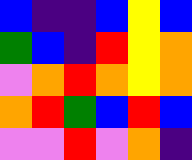[["blue", "indigo", "indigo", "blue", "yellow", "blue"], ["green", "blue", "indigo", "red", "yellow", "orange"], ["violet", "orange", "red", "orange", "yellow", "orange"], ["orange", "red", "green", "blue", "red", "blue"], ["violet", "violet", "red", "violet", "orange", "indigo"]]